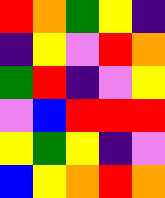[["red", "orange", "green", "yellow", "indigo"], ["indigo", "yellow", "violet", "red", "orange"], ["green", "red", "indigo", "violet", "yellow"], ["violet", "blue", "red", "red", "red"], ["yellow", "green", "yellow", "indigo", "violet"], ["blue", "yellow", "orange", "red", "orange"]]